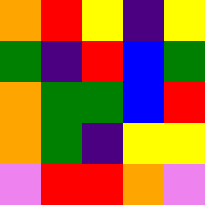[["orange", "red", "yellow", "indigo", "yellow"], ["green", "indigo", "red", "blue", "green"], ["orange", "green", "green", "blue", "red"], ["orange", "green", "indigo", "yellow", "yellow"], ["violet", "red", "red", "orange", "violet"]]